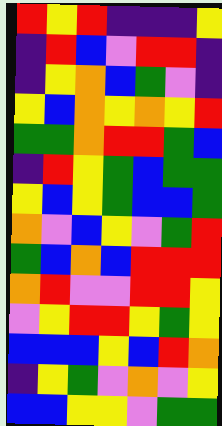[["red", "yellow", "red", "indigo", "indigo", "indigo", "yellow"], ["indigo", "red", "blue", "violet", "red", "red", "indigo"], ["indigo", "yellow", "orange", "blue", "green", "violet", "indigo"], ["yellow", "blue", "orange", "yellow", "orange", "yellow", "red"], ["green", "green", "orange", "red", "red", "green", "blue"], ["indigo", "red", "yellow", "green", "blue", "green", "green"], ["yellow", "blue", "yellow", "green", "blue", "blue", "green"], ["orange", "violet", "blue", "yellow", "violet", "green", "red"], ["green", "blue", "orange", "blue", "red", "red", "red"], ["orange", "red", "violet", "violet", "red", "red", "yellow"], ["violet", "yellow", "red", "red", "yellow", "green", "yellow"], ["blue", "blue", "blue", "yellow", "blue", "red", "orange"], ["indigo", "yellow", "green", "violet", "orange", "violet", "yellow"], ["blue", "blue", "yellow", "yellow", "violet", "green", "green"]]